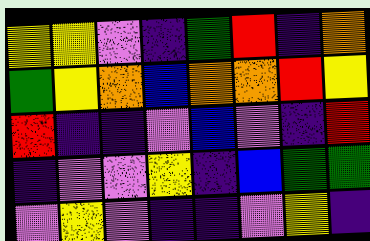[["yellow", "yellow", "violet", "indigo", "green", "red", "indigo", "orange"], ["green", "yellow", "orange", "blue", "orange", "orange", "red", "yellow"], ["red", "indigo", "indigo", "violet", "blue", "violet", "indigo", "red"], ["indigo", "violet", "violet", "yellow", "indigo", "blue", "green", "green"], ["violet", "yellow", "violet", "indigo", "indigo", "violet", "yellow", "indigo"]]